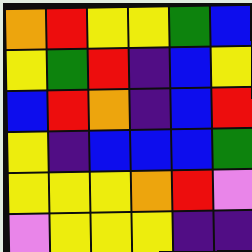[["orange", "red", "yellow", "yellow", "green", "blue"], ["yellow", "green", "red", "indigo", "blue", "yellow"], ["blue", "red", "orange", "indigo", "blue", "red"], ["yellow", "indigo", "blue", "blue", "blue", "green"], ["yellow", "yellow", "yellow", "orange", "red", "violet"], ["violet", "yellow", "yellow", "yellow", "indigo", "indigo"]]